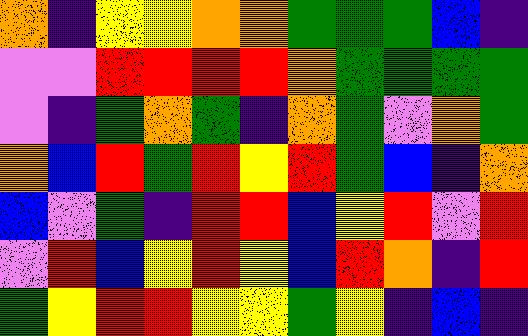[["orange", "indigo", "yellow", "yellow", "orange", "orange", "green", "green", "green", "blue", "indigo"], ["violet", "violet", "red", "red", "red", "red", "orange", "green", "green", "green", "green"], ["violet", "indigo", "green", "orange", "green", "indigo", "orange", "green", "violet", "orange", "green"], ["orange", "blue", "red", "green", "red", "yellow", "red", "green", "blue", "indigo", "orange"], ["blue", "violet", "green", "indigo", "red", "red", "blue", "yellow", "red", "violet", "red"], ["violet", "red", "blue", "yellow", "red", "yellow", "blue", "red", "orange", "indigo", "red"], ["green", "yellow", "red", "red", "yellow", "yellow", "green", "yellow", "indigo", "blue", "indigo"]]